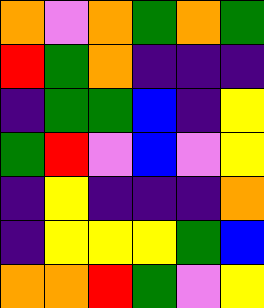[["orange", "violet", "orange", "green", "orange", "green"], ["red", "green", "orange", "indigo", "indigo", "indigo"], ["indigo", "green", "green", "blue", "indigo", "yellow"], ["green", "red", "violet", "blue", "violet", "yellow"], ["indigo", "yellow", "indigo", "indigo", "indigo", "orange"], ["indigo", "yellow", "yellow", "yellow", "green", "blue"], ["orange", "orange", "red", "green", "violet", "yellow"]]